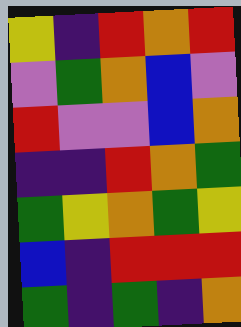[["yellow", "indigo", "red", "orange", "red"], ["violet", "green", "orange", "blue", "violet"], ["red", "violet", "violet", "blue", "orange"], ["indigo", "indigo", "red", "orange", "green"], ["green", "yellow", "orange", "green", "yellow"], ["blue", "indigo", "red", "red", "red"], ["green", "indigo", "green", "indigo", "orange"]]